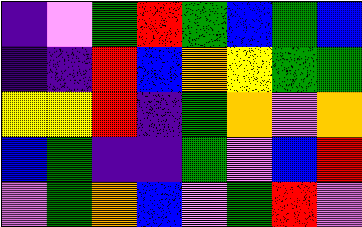[["indigo", "violet", "green", "red", "green", "blue", "green", "blue"], ["indigo", "indigo", "red", "blue", "orange", "yellow", "green", "green"], ["yellow", "yellow", "red", "indigo", "green", "orange", "violet", "orange"], ["blue", "green", "indigo", "indigo", "green", "violet", "blue", "red"], ["violet", "green", "orange", "blue", "violet", "green", "red", "violet"]]